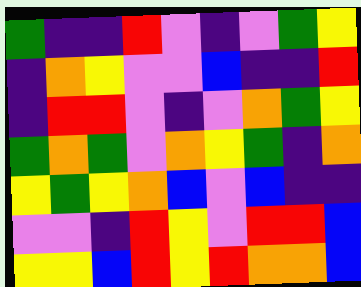[["green", "indigo", "indigo", "red", "violet", "indigo", "violet", "green", "yellow"], ["indigo", "orange", "yellow", "violet", "violet", "blue", "indigo", "indigo", "red"], ["indigo", "red", "red", "violet", "indigo", "violet", "orange", "green", "yellow"], ["green", "orange", "green", "violet", "orange", "yellow", "green", "indigo", "orange"], ["yellow", "green", "yellow", "orange", "blue", "violet", "blue", "indigo", "indigo"], ["violet", "violet", "indigo", "red", "yellow", "violet", "red", "red", "blue"], ["yellow", "yellow", "blue", "red", "yellow", "red", "orange", "orange", "blue"]]